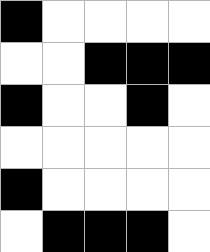[["black", "white", "white", "white", "white"], ["white", "white", "black", "black", "black"], ["black", "white", "white", "black", "white"], ["white", "white", "white", "white", "white"], ["black", "white", "white", "white", "white"], ["white", "black", "black", "black", "white"]]